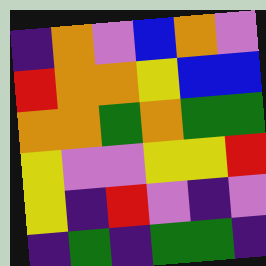[["indigo", "orange", "violet", "blue", "orange", "violet"], ["red", "orange", "orange", "yellow", "blue", "blue"], ["orange", "orange", "green", "orange", "green", "green"], ["yellow", "violet", "violet", "yellow", "yellow", "red"], ["yellow", "indigo", "red", "violet", "indigo", "violet"], ["indigo", "green", "indigo", "green", "green", "indigo"]]